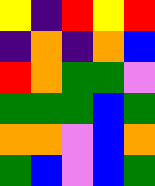[["yellow", "indigo", "red", "yellow", "red"], ["indigo", "orange", "indigo", "orange", "blue"], ["red", "orange", "green", "green", "violet"], ["green", "green", "green", "blue", "green"], ["orange", "orange", "violet", "blue", "orange"], ["green", "blue", "violet", "blue", "green"]]